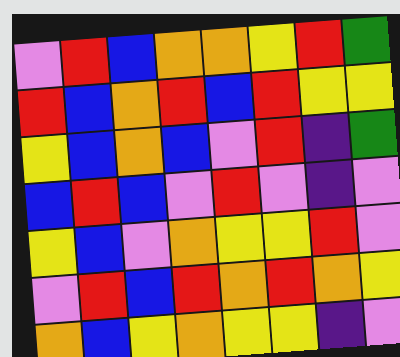[["violet", "red", "blue", "orange", "orange", "yellow", "red", "green"], ["red", "blue", "orange", "red", "blue", "red", "yellow", "yellow"], ["yellow", "blue", "orange", "blue", "violet", "red", "indigo", "green"], ["blue", "red", "blue", "violet", "red", "violet", "indigo", "violet"], ["yellow", "blue", "violet", "orange", "yellow", "yellow", "red", "violet"], ["violet", "red", "blue", "red", "orange", "red", "orange", "yellow"], ["orange", "blue", "yellow", "orange", "yellow", "yellow", "indigo", "violet"]]